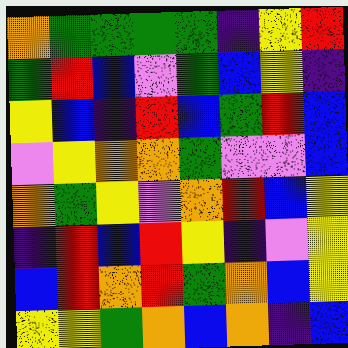[["orange", "green", "green", "green", "green", "indigo", "yellow", "red"], ["green", "red", "blue", "violet", "green", "blue", "yellow", "indigo"], ["yellow", "blue", "indigo", "red", "blue", "green", "red", "blue"], ["violet", "yellow", "orange", "orange", "green", "violet", "violet", "blue"], ["orange", "green", "yellow", "violet", "orange", "red", "blue", "yellow"], ["indigo", "red", "blue", "red", "yellow", "indigo", "violet", "yellow"], ["blue", "red", "orange", "red", "green", "orange", "blue", "yellow"], ["yellow", "yellow", "green", "orange", "blue", "orange", "indigo", "blue"]]